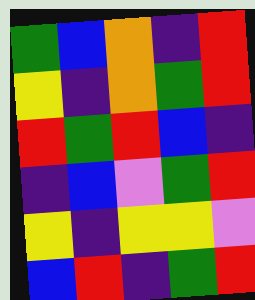[["green", "blue", "orange", "indigo", "red"], ["yellow", "indigo", "orange", "green", "red"], ["red", "green", "red", "blue", "indigo"], ["indigo", "blue", "violet", "green", "red"], ["yellow", "indigo", "yellow", "yellow", "violet"], ["blue", "red", "indigo", "green", "red"]]